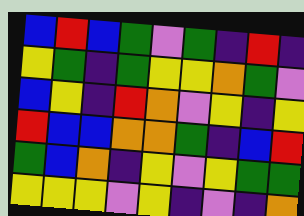[["blue", "red", "blue", "green", "violet", "green", "indigo", "red", "indigo"], ["yellow", "green", "indigo", "green", "yellow", "yellow", "orange", "green", "violet"], ["blue", "yellow", "indigo", "red", "orange", "violet", "yellow", "indigo", "yellow"], ["red", "blue", "blue", "orange", "orange", "green", "indigo", "blue", "red"], ["green", "blue", "orange", "indigo", "yellow", "violet", "yellow", "green", "green"], ["yellow", "yellow", "yellow", "violet", "yellow", "indigo", "violet", "indigo", "orange"]]